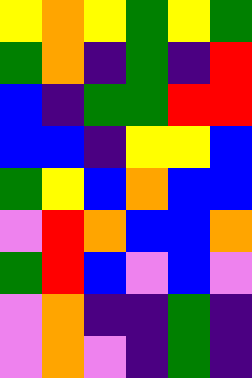[["yellow", "orange", "yellow", "green", "yellow", "green"], ["green", "orange", "indigo", "green", "indigo", "red"], ["blue", "indigo", "green", "green", "red", "red"], ["blue", "blue", "indigo", "yellow", "yellow", "blue"], ["green", "yellow", "blue", "orange", "blue", "blue"], ["violet", "red", "orange", "blue", "blue", "orange"], ["green", "red", "blue", "violet", "blue", "violet"], ["violet", "orange", "indigo", "indigo", "green", "indigo"], ["violet", "orange", "violet", "indigo", "green", "indigo"]]